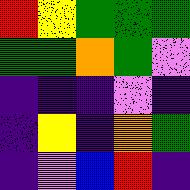[["red", "yellow", "green", "green", "green"], ["green", "green", "orange", "green", "violet"], ["indigo", "indigo", "indigo", "violet", "indigo"], ["indigo", "yellow", "indigo", "orange", "green"], ["indigo", "violet", "blue", "red", "indigo"]]